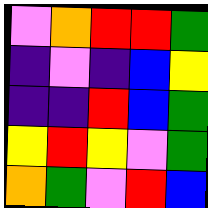[["violet", "orange", "red", "red", "green"], ["indigo", "violet", "indigo", "blue", "yellow"], ["indigo", "indigo", "red", "blue", "green"], ["yellow", "red", "yellow", "violet", "green"], ["orange", "green", "violet", "red", "blue"]]